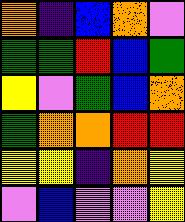[["orange", "indigo", "blue", "orange", "violet"], ["green", "green", "red", "blue", "green"], ["yellow", "violet", "green", "blue", "orange"], ["green", "orange", "orange", "red", "red"], ["yellow", "yellow", "indigo", "orange", "yellow"], ["violet", "blue", "violet", "violet", "yellow"]]